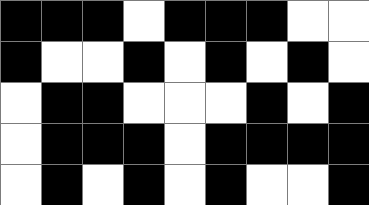[["black", "black", "black", "white", "black", "black", "black", "white", "white"], ["black", "white", "white", "black", "white", "black", "white", "black", "white"], ["white", "black", "black", "white", "white", "white", "black", "white", "black"], ["white", "black", "black", "black", "white", "black", "black", "black", "black"], ["white", "black", "white", "black", "white", "black", "white", "white", "black"]]